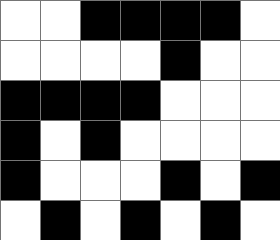[["white", "white", "black", "black", "black", "black", "white"], ["white", "white", "white", "white", "black", "white", "white"], ["black", "black", "black", "black", "white", "white", "white"], ["black", "white", "black", "white", "white", "white", "white"], ["black", "white", "white", "white", "black", "white", "black"], ["white", "black", "white", "black", "white", "black", "white"]]